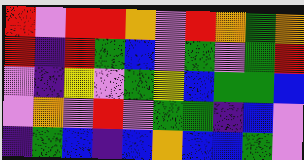[["red", "violet", "red", "red", "orange", "violet", "red", "orange", "green", "orange"], ["red", "indigo", "red", "green", "blue", "violet", "green", "violet", "green", "red"], ["violet", "indigo", "yellow", "violet", "green", "yellow", "blue", "green", "green", "blue"], ["violet", "orange", "violet", "red", "violet", "green", "green", "indigo", "blue", "violet"], ["indigo", "green", "blue", "indigo", "blue", "orange", "blue", "blue", "green", "violet"]]